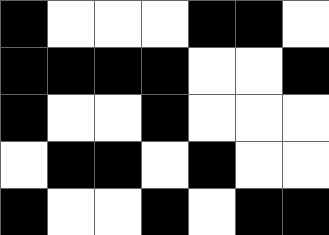[["black", "white", "white", "white", "black", "black", "white"], ["black", "black", "black", "black", "white", "white", "black"], ["black", "white", "white", "black", "white", "white", "white"], ["white", "black", "black", "white", "black", "white", "white"], ["black", "white", "white", "black", "white", "black", "black"]]